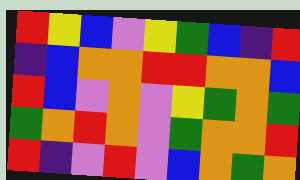[["red", "yellow", "blue", "violet", "yellow", "green", "blue", "indigo", "red"], ["indigo", "blue", "orange", "orange", "red", "red", "orange", "orange", "blue"], ["red", "blue", "violet", "orange", "violet", "yellow", "green", "orange", "green"], ["green", "orange", "red", "orange", "violet", "green", "orange", "orange", "red"], ["red", "indigo", "violet", "red", "violet", "blue", "orange", "green", "orange"]]